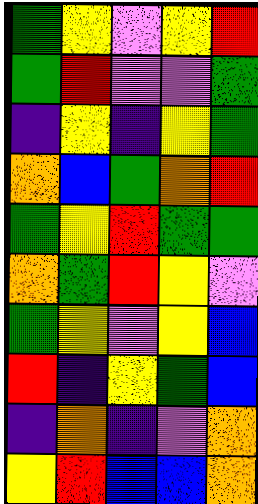[["green", "yellow", "violet", "yellow", "red"], ["green", "red", "violet", "violet", "green"], ["indigo", "yellow", "indigo", "yellow", "green"], ["orange", "blue", "green", "orange", "red"], ["green", "yellow", "red", "green", "green"], ["orange", "green", "red", "yellow", "violet"], ["green", "yellow", "violet", "yellow", "blue"], ["red", "indigo", "yellow", "green", "blue"], ["indigo", "orange", "indigo", "violet", "orange"], ["yellow", "red", "blue", "blue", "orange"]]